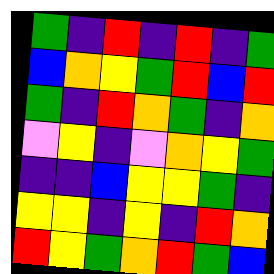[["green", "indigo", "red", "indigo", "red", "indigo", "green"], ["blue", "orange", "yellow", "green", "red", "blue", "red"], ["green", "indigo", "red", "orange", "green", "indigo", "orange"], ["violet", "yellow", "indigo", "violet", "orange", "yellow", "green"], ["indigo", "indigo", "blue", "yellow", "yellow", "green", "indigo"], ["yellow", "yellow", "indigo", "yellow", "indigo", "red", "orange"], ["red", "yellow", "green", "orange", "red", "green", "blue"]]